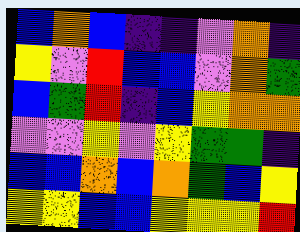[["blue", "orange", "blue", "indigo", "indigo", "violet", "orange", "indigo"], ["yellow", "violet", "red", "blue", "blue", "violet", "orange", "green"], ["blue", "green", "red", "indigo", "blue", "yellow", "orange", "orange"], ["violet", "violet", "yellow", "violet", "yellow", "green", "green", "indigo"], ["blue", "blue", "orange", "blue", "orange", "green", "blue", "yellow"], ["yellow", "yellow", "blue", "blue", "yellow", "yellow", "yellow", "red"]]